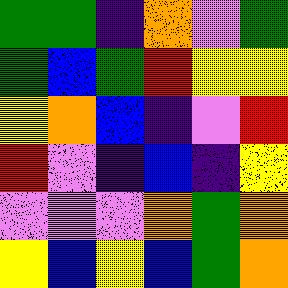[["green", "green", "indigo", "orange", "violet", "green"], ["green", "blue", "green", "red", "yellow", "yellow"], ["yellow", "orange", "blue", "indigo", "violet", "red"], ["red", "violet", "indigo", "blue", "indigo", "yellow"], ["violet", "violet", "violet", "orange", "green", "orange"], ["yellow", "blue", "yellow", "blue", "green", "orange"]]